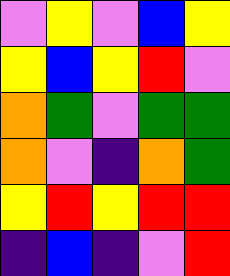[["violet", "yellow", "violet", "blue", "yellow"], ["yellow", "blue", "yellow", "red", "violet"], ["orange", "green", "violet", "green", "green"], ["orange", "violet", "indigo", "orange", "green"], ["yellow", "red", "yellow", "red", "red"], ["indigo", "blue", "indigo", "violet", "red"]]